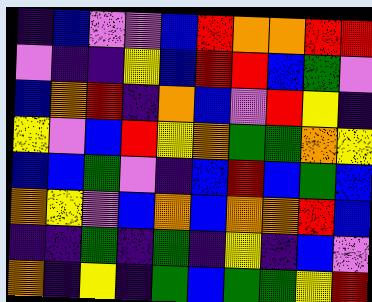[["indigo", "blue", "violet", "violet", "blue", "red", "orange", "orange", "red", "red"], ["violet", "indigo", "indigo", "yellow", "blue", "red", "red", "blue", "green", "violet"], ["blue", "orange", "red", "indigo", "orange", "blue", "violet", "red", "yellow", "indigo"], ["yellow", "violet", "blue", "red", "yellow", "orange", "green", "green", "orange", "yellow"], ["blue", "blue", "green", "violet", "indigo", "blue", "red", "blue", "green", "blue"], ["orange", "yellow", "violet", "blue", "orange", "blue", "orange", "orange", "red", "blue"], ["indigo", "indigo", "green", "indigo", "green", "indigo", "yellow", "indigo", "blue", "violet"], ["orange", "indigo", "yellow", "indigo", "green", "blue", "green", "green", "yellow", "red"]]